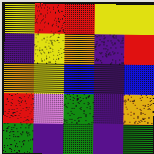[["yellow", "red", "red", "yellow", "yellow"], ["indigo", "yellow", "orange", "indigo", "red"], ["orange", "yellow", "blue", "indigo", "blue"], ["red", "violet", "green", "indigo", "orange"], ["green", "indigo", "green", "indigo", "green"]]